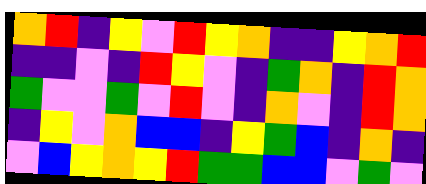[["orange", "red", "indigo", "yellow", "violet", "red", "yellow", "orange", "indigo", "indigo", "yellow", "orange", "red"], ["indigo", "indigo", "violet", "indigo", "red", "yellow", "violet", "indigo", "green", "orange", "indigo", "red", "orange"], ["green", "violet", "violet", "green", "violet", "red", "violet", "indigo", "orange", "violet", "indigo", "red", "orange"], ["indigo", "yellow", "violet", "orange", "blue", "blue", "indigo", "yellow", "green", "blue", "indigo", "orange", "indigo"], ["violet", "blue", "yellow", "orange", "yellow", "red", "green", "green", "blue", "blue", "violet", "green", "violet"]]